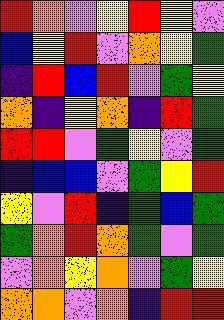[["red", "orange", "violet", "yellow", "red", "yellow", "violet"], ["blue", "yellow", "red", "violet", "orange", "yellow", "green"], ["indigo", "red", "blue", "red", "violet", "green", "yellow"], ["orange", "indigo", "yellow", "orange", "indigo", "red", "green"], ["red", "red", "violet", "green", "yellow", "violet", "green"], ["indigo", "blue", "blue", "violet", "green", "yellow", "red"], ["yellow", "violet", "red", "indigo", "green", "blue", "green"], ["green", "orange", "red", "orange", "green", "violet", "green"], ["violet", "orange", "yellow", "orange", "violet", "green", "yellow"], ["orange", "orange", "violet", "orange", "indigo", "red", "red"]]